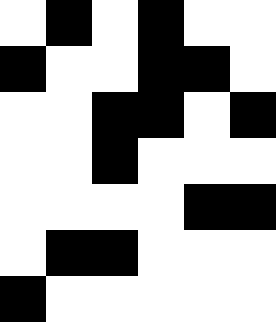[["white", "black", "white", "black", "white", "white"], ["black", "white", "white", "black", "black", "white"], ["white", "white", "black", "black", "white", "black"], ["white", "white", "black", "white", "white", "white"], ["white", "white", "white", "white", "black", "black"], ["white", "black", "black", "white", "white", "white"], ["black", "white", "white", "white", "white", "white"]]